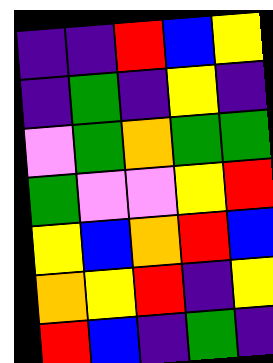[["indigo", "indigo", "red", "blue", "yellow"], ["indigo", "green", "indigo", "yellow", "indigo"], ["violet", "green", "orange", "green", "green"], ["green", "violet", "violet", "yellow", "red"], ["yellow", "blue", "orange", "red", "blue"], ["orange", "yellow", "red", "indigo", "yellow"], ["red", "blue", "indigo", "green", "indigo"]]